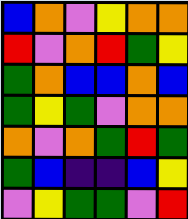[["blue", "orange", "violet", "yellow", "orange", "orange"], ["red", "violet", "orange", "red", "green", "yellow"], ["green", "orange", "blue", "blue", "orange", "blue"], ["green", "yellow", "green", "violet", "orange", "orange"], ["orange", "violet", "orange", "green", "red", "green"], ["green", "blue", "indigo", "indigo", "blue", "yellow"], ["violet", "yellow", "green", "green", "violet", "red"]]